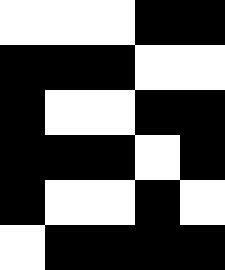[["white", "white", "white", "black", "black"], ["black", "black", "black", "white", "white"], ["black", "white", "white", "black", "black"], ["black", "black", "black", "white", "black"], ["black", "white", "white", "black", "white"], ["white", "black", "black", "black", "black"]]